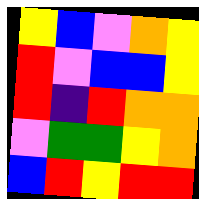[["yellow", "blue", "violet", "orange", "yellow"], ["red", "violet", "blue", "blue", "yellow"], ["red", "indigo", "red", "orange", "orange"], ["violet", "green", "green", "yellow", "orange"], ["blue", "red", "yellow", "red", "red"]]